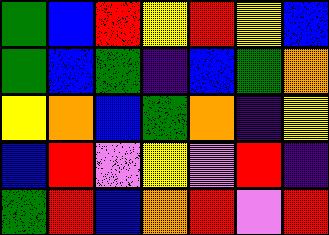[["green", "blue", "red", "yellow", "red", "yellow", "blue"], ["green", "blue", "green", "indigo", "blue", "green", "orange"], ["yellow", "orange", "blue", "green", "orange", "indigo", "yellow"], ["blue", "red", "violet", "yellow", "violet", "red", "indigo"], ["green", "red", "blue", "orange", "red", "violet", "red"]]